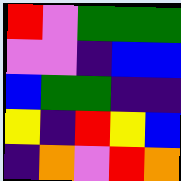[["red", "violet", "green", "green", "green"], ["violet", "violet", "indigo", "blue", "blue"], ["blue", "green", "green", "indigo", "indigo"], ["yellow", "indigo", "red", "yellow", "blue"], ["indigo", "orange", "violet", "red", "orange"]]